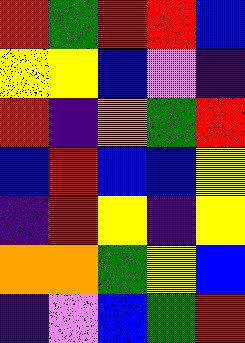[["red", "green", "red", "red", "blue"], ["yellow", "yellow", "blue", "violet", "indigo"], ["red", "indigo", "orange", "green", "red"], ["blue", "red", "blue", "blue", "yellow"], ["indigo", "red", "yellow", "indigo", "yellow"], ["orange", "orange", "green", "yellow", "blue"], ["indigo", "violet", "blue", "green", "red"]]